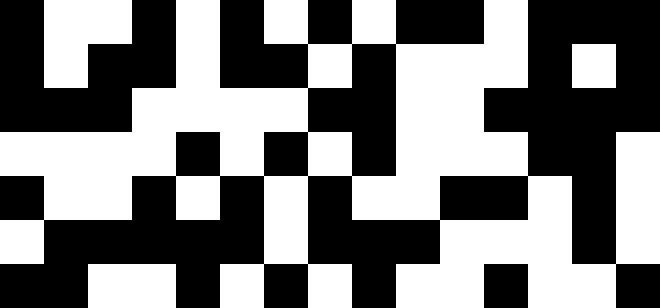[["black", "white", "white", "black", "white", "black", "white", "black", "white", "black", "black", "white", "black", "black", "black"], ["black", "white", "black", "black", "white", "black", "black", "white", "black", "white", "white", "white", "black", "white", "black"], ["black", "black", "black", "white", "white", "white", "white", "black", "black", "white", "white", "black", "black", "black", "black"], ["white", "white", "white", "white", "black", "white", "black", "white", "black", "white", "white", "white", "black", "black", "white"], ["black", "white", "white", "black", "white", "black", "white", "black", "white", "white", "black", "black", "white", "black", "white"], ["white", "black", "black", "black", "black", "black", "white", "black", "black", "black", "white", "white", "white", "black", "white"], ["black", "black", "white", "white", "black", "white", "black", "white", "black", "white", "white", "black", "white", "white", "black"]]